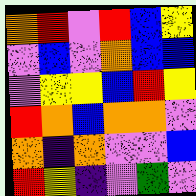[["orange", "red", "violet", "red", "blue", "yellow"], ["violet", "blue", "violet", "orange", "blue", "blue"], ["violet", "yellow", "yellow", "blue", "red", "yellow"], ["red", "orange", "blue", "orange", "orange", "violet"], ["orange", "indigo", "orange", "violet", "violet", "blue"], ["red", "yellow", "indigo", "violet", "green", "violet"]]